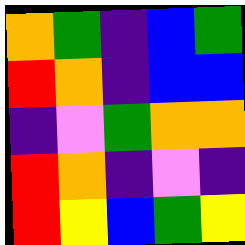[["orange", "green", "indigo", "blue", "green"], ["red", "orange", "indigo", "blue", "blue"], ["indigo", "violet", "green", "orange", "orange"], ["red", "orange", "indigo", "violet", "indigo"], ["red", "yellow", "blue", "green", "yellow"]]